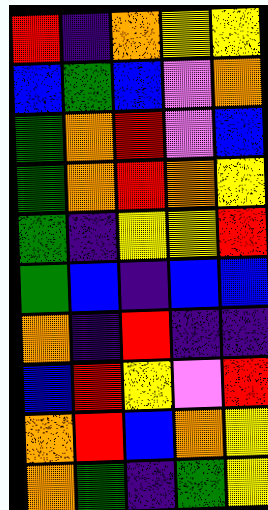[["red", "indigo", "orange", "yellow", "yellow"], ["blue", "green", "blue", "violet", "orange"], ["green", "orange", "red", "violet", "blue"], ["green", "orange", "red", "orange", "yellow"], ["green", "indigo", "yellow", "yellow", "red"], ["green", "blue", "indigo", "blue", "blue"], ["orange", "indigo", "red", "indigo", "indigo"], ["blue", "red", "yellow", "violet", "red"], ["orange", "red", "blue", "orange", "yellow"], ["orange", "green", "indigo", "green", "yellow"]]